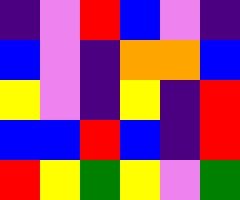[["indigo", "violet", "red", "blue", "violet", "indigo"], ["blue", "violet", "indigo", "orange", "orange", "blue"], ["yellow", "violet", "indigo", "yellow", "indigo", "red"], ["blue", "blue", "red", "blue", "indigo", "red"], ["red", "yellow", "green", "yellow", "violet", "green"]]